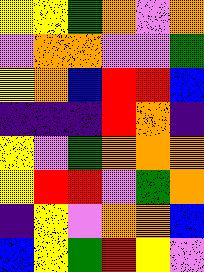[["yellow", "yellow", "green", "orange", "violet", "orange"], ["violet", "orange", "orange", "violet", "violet", "green"], ["yellow", "orange", "blue", "red", "red", "blue"], ["indigo", "indigo", "indigo", "red", "orange", "indigo"], ["yellow", "violet", "green", "orange", "orange", "orange"], ["yellow", "red", "red", "violet", "green", "orange"], ["indigo", "yellow", "violet", "orange", "orange", "blue"], ["blue", "yellow", "green", "red", "yellow", "violet"]]